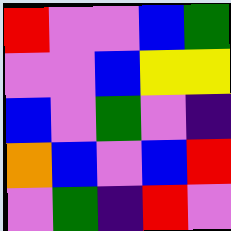[["red", "violet", "violet", "blue", "green"], ["violet", "violet", "blue", "yellow", "yellow"], ["blue", "violet", "green", "violet", "indigo"], ["orange", "blue", "violet", "blue", "red"], ["violet", "green", "indigo", "red", "violet"]]